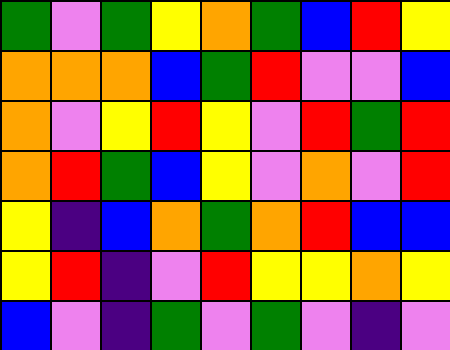[["green", "violet", "green", "yellow", "orange", "green", "blue", "red", "yellow"], ["orange", "orange", "orange", "blue", "green", "red", "violet", "violet", "blue"], ["orange", "violet", "yellow", "red", "yellow", "violet", "red", "green", "red"], ["orange", "red", "green", "blue", "yellow", "violet", "orange", "violet", "red"], ["yellow", "indigo", "blue", "orange", "green", "orange", "red", "blue", "blue"], ["yellow", "red", "indigo", "violet", "red", "yellow", "yellow", "orange", "yellow"], ["blue", "violet", "indigo", "green", "violet", "green", "violet", "indigo", "violet"]]